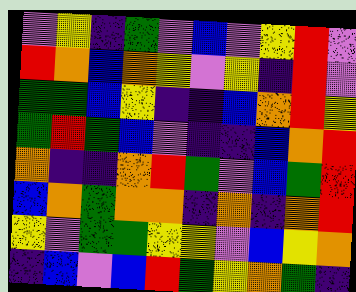[["violet", "yellow", "indigo", "green", "violet", "blue", "violet", "yellow", "red", "violet"], ["red", "orange", "blue", "orange", "yellow", "violet", "yellow", "indigo", "red", "violet"], ["green", "green", "blue", "yellow", "indigo", "indigo", "blue", "orange", "red", "yellow"], ["green", "red", "green", "blue", "violet", "indigo", "indigo", "blue", "orange", "red"], ["orange", "indigo", "indigo", "orange", "red", "green", "violet", "blue", "green", "red"], ["blue", "orange", "green", "orange", "orange", "indigo", "orange", "indigo", "orange", "red"], ["yellow", "violet", "green", "green", "yellow", "yellow", "violet", "blue", "yellow", "orange"], ["indigo", "blue", "violet", "blue", "red", "green", "yellow", "orange", "green", "indigo"]]